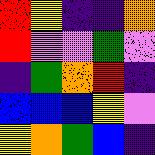[["red", "yellow", "indigo", "indigo", "orange"], ["red", "violet", "violet", "green", "violet"], ["indigo", "green", "orange", "red", "indigo"], ["blue", "blue", "blue", "yellow", "violet"], ["yellow", "orange", "green", "blue", "indigo"]]